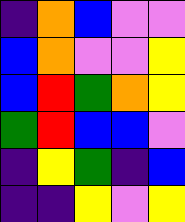[["indigo", "orange", "blue", "violet", "violet"], ["blue", "orange", "violet", "violet", "yellow"], ["blue", "red", "green", "orange", "yellow"], ["green", "red", "blue", "blue", "violet"], ["indigo", "yellow", "green", "indigo", "blue"], ["indigo", "indigo", "yellow", "violet", "yellow"]]